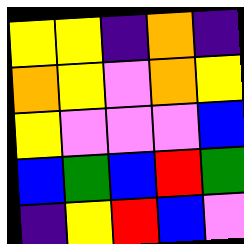[["yellow", "yellow", "indigo", "orange", "indigo"], ["orange", "yellow", "violet", "orange", "yellow"], ["yellow", "violet", "violet", "violet", "blue"], ["blue", "green", "blue", "red", "green"], ["indigo", "yellow", "red", "blue", "violet"]]